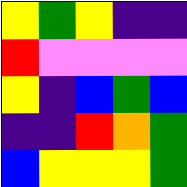[["yellow", "green", "yellow", "indigo", "indigo"], ["red", "violet", "violet", "violet", "violet"], ["yellow", "indigo", "blue", "green", "blue"], ["indigo", "indigo", "red", "orange", "green"], ["blue", "yellow", "yellow", "yellow", "green"]]